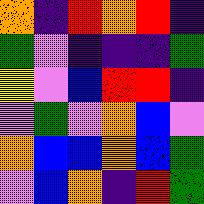[["orange", "indigo", "red", "orange", "red", "indigo"], ["green", "violet", "indigo", "indigo", "indigo", "green"], ["yellow", "violet", "blue", "red", "red", "indigo"], ["violet", "green", "violet", "orange", "blue", "violet"], ["orange", "blue", "blue", "orange", "blue", "green"], ["violet", "blue", "orange", "indigo", "red", "green"]]